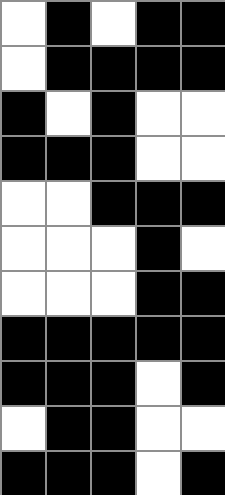[["white", "black", "white", "black", "black"], ["white", "black", "black", "black", "black"], ["black", "white", "black", "white", "white"], ["black", "black", "black", "white", "white"], ["white", "white", "black", "black", "black"], ["white", "white", "white", "black", "white"], ["white", "white", "white", "black", "black"], ["black", "black", "black", "black", "black"], ["black", "black", "black", "white", "black"], ["white", "black", "black", "white", "white"], ["black", "black", "black", "white", "black"]]